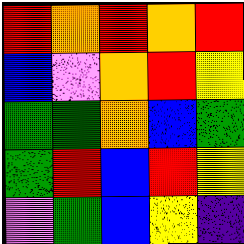[["red", "orange", "red", "orange", "red"], ["blue", "violet", "orange", "red", "yellow"], ["green", "green", "orange", "blue", "green"], ["green", "red", "blue", "red", "yellow"], ["violet", "green", "blue", "yellow", "indigo"]]